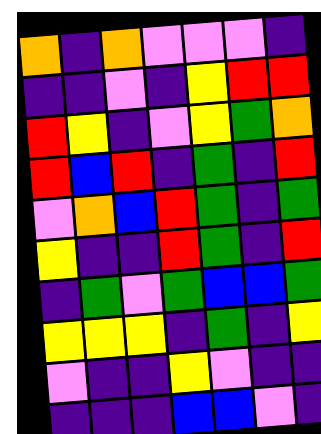[["orange", "indigo", "orange", "violet", "violet", "violet", "indigo"], ["indigo", "indigo", "violet", "indigo", "yellow", "red", "red"], ["red", "yellow", "indigo", "violet", "yellow", "green", "orange"], ["red", "blue", "red", "indigo", "green", "indigo", "red"], ["violet", "orange", "blue", "red", "green", "indigo", "green"], ["yellow", "indigo", "indigo", "red", "green", "indigo", "red"], ["indigo", "green", "violet", "green", "blue", "blue", "green"], ["yellow", "yellow", "yellow", "indigo", "green", "indigo", "yellow"], ["violet", "indigo", "indigo", "yellow", "violet", "indigo", "indigo"], ["indigo", "indigo", "indigo", "blue", "blue", "violet", "indigo"]]